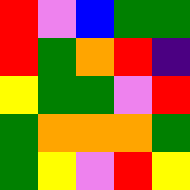[["red", "violet", "blue", "green", "green"], ["red", "green", "orange", "red", "indigo"], ["yellow", "green", "green", "violet", "red"], ["green", "orange", "orange", "orange", "green"], ["green", "yellow", "violet", "red", "yellow"]]